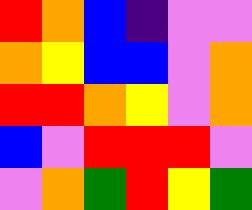[["red", "orange", "blue", "indigo", "violet", "violet"], ["orange", "yellow", "blue", "blue", "violet", "orange"], ["red", "red", "orange", "yellow", "violet", "orange"], ["blue", "violet", "red", "red", "red", "violet"], ["violet", "orange", "green", "red", "yellow", "green"]]